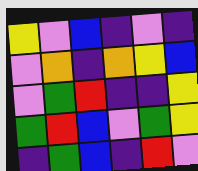[["yellow", "violet", "blue", "indigo", "violet", "indigo"], ["violet", "orange", "indigo", "orange", "yellow", "blue"], ["violet", "green", "red", "indigo", "indigo", "yellow"], ["green", "red", "blue", "violet", "green", "yellow"], ["indigo", "green", "blue", "indigo", "red", "violet"]]